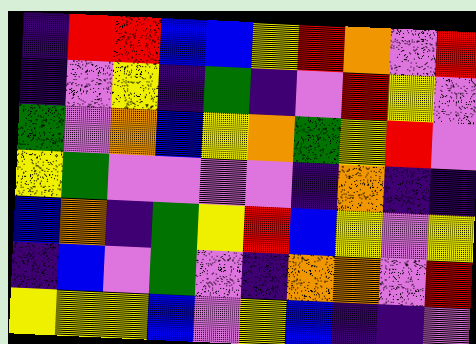[["indigo", "red", "red", "blue", "blue", "yellow", "red", "orange", "violet", "red"], ["indigo", "violet", "yellow", "indigo", "green", "indigo", "violet", "red", "yellow", "violet"], ["green", "violet", "orange", "blue", "yellow", "orange", "green", "yellow", "red", "violet"], ["yellow", "green", "violet", "violet", "violet", "violet", "indigo", "orange", "indigo", "indigo"], ["blue", "orange", "indigo", "green", "yellow", "red", "blue", "yellow", "violet", "yellow"], ["indigo", "blue", "violet", "green", "violet", "indigo", "orange", "orange", "violet", "red"], ["yellow", "yellow", "yellow", "blue", "violet", "yellow", "blue", "indigo", "indigo", "violet"]]